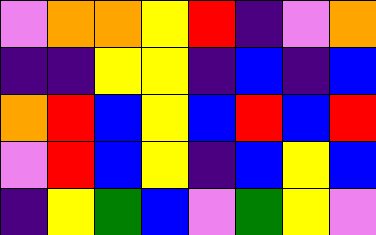[["violet", "orange", "orange", "yellow", "red", "indigo", "violet", "orange"], ["indigo", "indigo", "yellow", "yellow", "indigo", "blue", "indigo", "blue"], ["orange", "red", "blue", "yellow", "blue", "red", "blue", "red"], ["violet", "red", "blue", "yellow", "indigo", "blue", "yellow", "blue"], ["indigo", "yellow", "green", "blue", "violet", "green", "yellow", "violet"]]